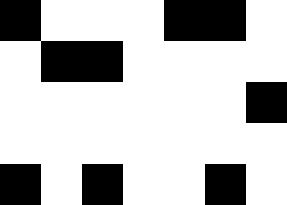[["black", "white", "white", "white", "black", "black", "white"], ["white", "black", "black", "white", "white", "white", "white"], ["white", "white", "white", "white", "white", "white", "black"], ["white", "white", "white", "white", "white", "white", "white"], ["black", "white", "black", "white", "white", "black", "white"]]